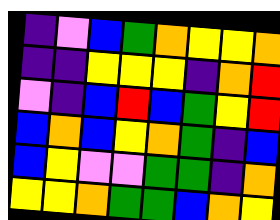[["indigo", "violet", "blue", "green", "orange", "yellow", "yellow", "orange"], ["indigo", "indigo", "yellow", "yellow", "yellow", "indigo", "orange", "red"], ["violet", "indigo", "blue", "red", "blue", "green", "yellow", "red"], ["blue", "orange", "blue", "yellow", "orange", "green", "indigo", "blue"], ["blue", "yellow", "violet", "violet", "green", "green", "indigo", "orange"], ["yellow", "yellow", "orange", "green", "green", "blue", "orange", "yellow"]]